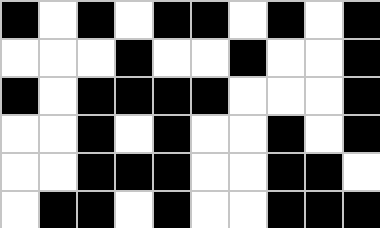[["black", "white", "black", "white", "black", "black", "white", "black", "white", "black"], ["white", "white", "white", "black", "white", "white", "black", "white", "white", "black"], ["black", "white", "black", "black", "black", "black", "white", "white", "white", "black"], ["white", "white", "black", "white", "black", "white", "white", "black", "white", "black"], ["white", "white", "black", "black", "black", "white", "white", "black", "black", "white"], ["white", "black", "black", "white", "black", "white", "white", "black", "black", "black"]]